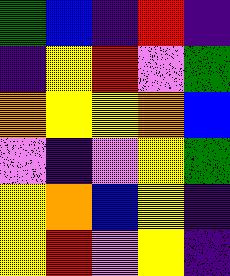[["green", "blue", "indigo", "red", "indigo"], ["indigo", "yellow", "red", "violet", "green"], ["orange", "yellow", "yellow", "orange", "blue"], ["violet", "indigo", "violet", "yellow", "green"], ["yellow", "orange", "blue", "yellow", "indigo"], ["yellow", "red", "violet", "yellow", "indigo"]]